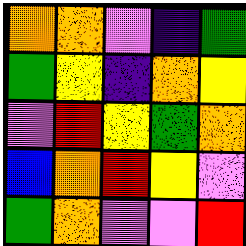[["orange", "orange", "violet", "indigo", "green"], ["green", "yellow", "indigo", "orange", "yellow"], ["violet", "red", "yellow", "green", "orange"], ["blue", "orange", "red", "yellow", "violet"], ["green", "orange", "violet", "violet", "red"]]